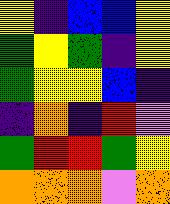[["yellow", "indigo", "blue", "blue", "yellow"], ["green", "yellow", "green", "indigo", "yellow"], ["green", "yellow", "yellow", "blue", "indigo"], ["indigo", "orange", "indigo", "red", "violet"], ["green", "red", "red", "green", "yellow"], ["orange", "orange", "orange", "violet", "orange"]]